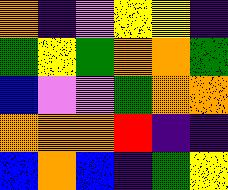[["orange", "indigo", "violet", "yellow", "yellow", "indigo"], ["green", "yellow", "green", "orange", "orange", "green"], ["blue", "violet", "violet", "green", "orange", "orange"], ["orange", "orange", "orange", "red", "indigo", "indigo"], ["blue", "orange", "blue", "indigo", "green", "yellow"]]